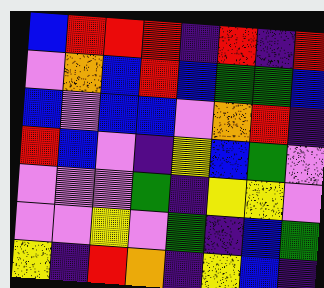[["blue", "red", "red", "red", "indigo", "red", "indigo", "red"], ["violet", "orange", "blue", "red", "blue", "green", "green", "blue"], ["blue", "violet", "blue", "blue", "violet", "orange", "red", "indigo"], ["red", "blue", "violet", "indigo", "yellow", "blue", "green", "violet"], ["violet", "violet", "violet", "green", "indigo", "yellow", "yellow", "violet"], ["violet", "violet", "yellow", "violet", "green", "indigo", "blue", "green"], ["yellow", "indigo", "red", "orange", "indigo", "yellow", "blue", "indigo"]]